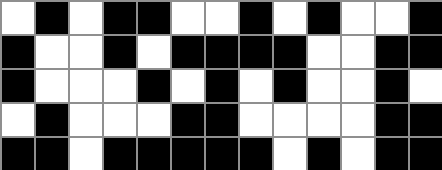[["white", "black", "white", "black", "black", "white", "white", "black", "white", "black", "white", "white", "black"], ["black", "white", "white", "black", "white", "black", "black", "black", "black", "white", "white", "black", "black"], ["black", "white", "white", "white", "black", "white", "black", "white", "black", "white", "white", "black", "white"], ["white", "black", "white", "white", "white", "black", "black", "white", "white", "white", "white", "black", "black"], ["black", "black", "white", "black", "black", "black", "black", "black", "white", "black", "white", "black", "black"]]